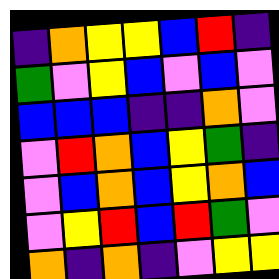[["indigo", "orange", "yellow", "yellow", "blue", "red", "indigo"], ["green", "violet", "yellow", "blue", "violet", "blue", "violet"], ["blue", "blue", "blue", "indigo", "indigo", "orange", "violet"], ["violet", "red", "orange", "blue", "yellow", "green", "indigo"], ["violet", "blue", "orange", "blue", "yellow", "orange", "blue"], ["violet", "yellow", "red", "blue", "red", "green", "violet"], ["orange", "indigo", "orange", "indigo", "violet", "yellow", "yellow"]]